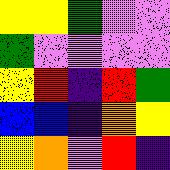[["yellow", "yellow", "green", "violet", "violet"], ["green", "violet", "violet", "violet", "violet"], ["yellow", "red", "indigo", "red", "green"], ["blue", "blue", "indigo", "orange", "yellow"], ["yellow", "orange", "violet", "red", "indigo"]]